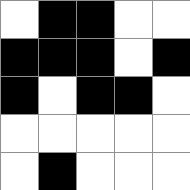[["white", "black", "black", "white", "white"], ["black", "black", "black", "white", "black"], ["black", "white", "black", "black", "white"], ["white", "white", "white", "white", "white"], ["white", "black", "white", "white", "white"]]